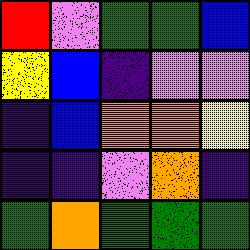[["red", "violet", "green", "green", "blue"], ["yellow", "blue", "indigo", "violet", "violet"], ["indigo", "blue", "orange", "orange", "yellow"], ["indigo", "indigo", "violet", "orange", "indigo"], ["green", "orange", "green", "green", "green"]]